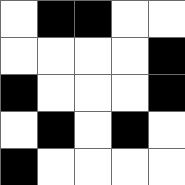[["white", "black", "black", "white", "white"], ["white", "white", "white", "white", "black"], ["black", "white", "white", "white", "black"], ["white", "black", "white", "black", "white"], ["black", "white", "white", "white", "white"]]